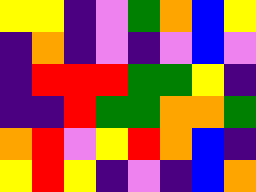[["yellow", "yellow", "indigo", "violet", "green", "orange", "blue", "yellow"], ["indigo", "orange", "indigo", "violet", "indigo", "violet", "blue", "violet"], ["indigo", "red", "red", "red", "green", "green", "yellow", "indigo"], ["indigo", "indigo", "red", "green", "green", "orange", "orange", "green"], ["orange", "red", "violet", "yellow", "red", "orange", "blue", "indigo"], ["yellow", "red", "yellow", "indigo", "violet", "indigo", "blue", "orange"]]